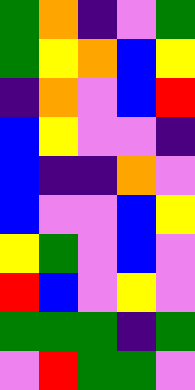[["green", "orange", "indigo", "violet", "green"], ["green", "yellow", "orange", "blue", "yellow"], ["indigo", "orange", "violet", "blue", "red"], ["blue", "yellow", "violet", "violet", "indigo"], ["blue", "indigo", "indigo", "orange", "violet"], ["blue", "violet", "violet", "blue", "yellow"], ["yellow", "green", "violet", "blue", "violet"], ["red", "blue", "violet", "yellow", "violet"], ["green", "green", "green", "indigo", "green"], ["violet", "red", "green", "green", "violet"]]